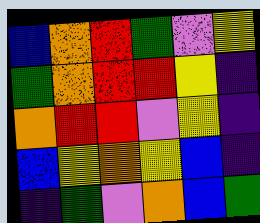[["blue", "orange", "red", "green", "violet", "yellow"], ["green", "orange", "red", "red", "yellow", "indigo"], ["orange", "red", "red", "violet", "yellow", "indigo"], ["blue", "yellow", "orange", "yellow", "blue", "indigo"], ["indigo", "green", "violet", "orange", "blue", "green"]]